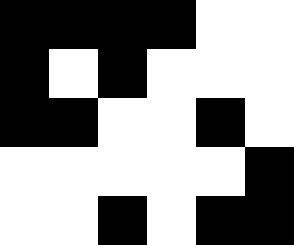[["black", "black", "black", "black", "white", "white"], ["black", "white", "black", "white", "white", "white"], ["black", "black", "white", "white", "black", "white"], ["white", "white", "white", "white", "white", "black"], ["white", "white", "black", "white", "black", "black"]]